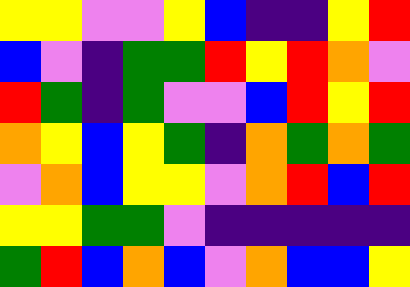[["yellow", "yellow", "violet", "violet", "yellow", "blue", "indigo", "indigo", "yellow", "red"], ["blue", "violet", "indigo", "green", "green", "red", "yellow", "red", "orange", "violet"], ["red", "green", "indigo", "green", "violet", "violet", "blue", "red", "yellow", "red"], ["orange", "yellow", "blue", "yellow", "green", "indigo", "orange", "green", "orange", "green"], ["violet", "orange", "blue", "yellow", "yellow", "violet", "orange", "red", "blue", "red"], ["yellow", "yellow", "green", "green", "violet", "indigo", "indigo", "indigo", "indigo", "indigo"], ["green", "red", "blue", "orange", "blue", "violet", "orange", "blue", "blue", "yellow"]]